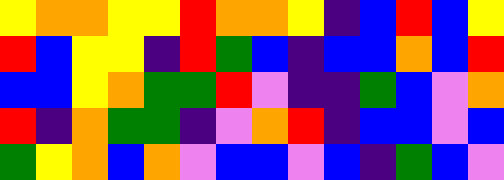[["yellow", "orange", "orange", "yellow", "yellow", "red", "orange", "orange", "yellow", "indigo", "blue", "red", "blue", "yellow"], ["red", "blue", "yellow", "yellow", "indigo", "red", "green", "blue", "indigo", "blue", "blue", "orange", "blue", "red"], ["blue", "blue", "yellow", "orange", "green", "green", "red", "violet", "indigo", "indigo", "green", "blue", "violet", "orange"], ["red", "indigo", "orange", "green", "green", "indigo", "violet", "orange", "red", "indigo", "blue", "blue", "violet", "blue"], ["green", "yellow", "orange", "blue", "orange", "violet", "blue", "blue", "violet", "blue", "indigo", "green", "blue", "violet"]]